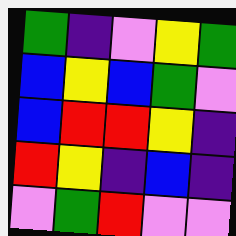[["green", "indigo", "violet", "yellow", "green"], ["blue", "yellow", "blue", "green", "violet"], ["blue", "red", "red", "yellow", "indigo"], ["red", "yellow", "indigo", "blue", "indigo"], ["violet", "green", "red", "violet", "violet"]]